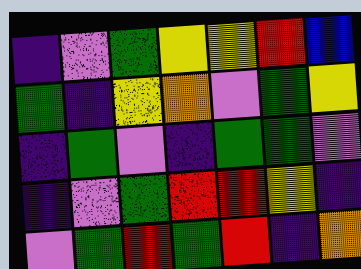[["indigo", "violet", "green", "yellow", "yellow", "red", "blue"], ["green", "indigo", "yellow", "orange", "violet", "green", "yellow"], ["indigo", "green", "violet", "indigo", "green", "green", "violet"], ["indigo", "violet", "green", "red", "red", "yellow", "indigo"], ["violet", "green", "red", "green", "red", "indigo", "orange"]]